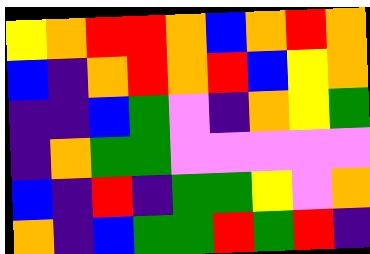[["yellow", "orange", "red", "red", "orange", "blue", "orange", "red", "orange"], ["blue", "indigo", "orange", "red", "orange", "red", "blue", "yellow", "orange"], ["indigo", "indigo", "blue", "green", "violet", "indigo", "orange", "yellow", "green"], ["indigo", "orange", "green", "green", "violet", "violet", "violet", "violet", "violet"], ["blue", "indigo", "red", "indigo", "green", "green", "yellow", "violet", "orange"], ["orange", "indigo", "blue", "green", "green", "red", "green", "red", "indigo"]]